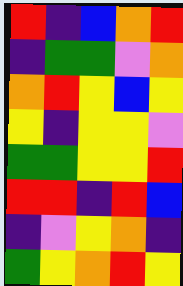[["red", "indigo", "blue", "orange", "red"], ["indigo", "green", "green", "violet", "orange"], ["orange", "red", "yellow", "blue", "yellow"], ["yellow", "indigo", "yellow", "yellow", "violet"], ["green", "green", "yellow", "yellow", "red"], ["red", "red", "indigo", "red", "blue"], ["indigo", "violet", "yellow", "orange", "indigo"], ["green", "yellow", "orange", "red", "yellow"]]